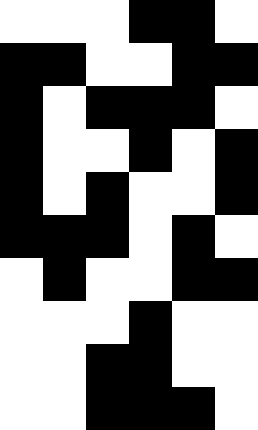[["white", "white", "white", "black", "black", "white"], ["black", "black", "white", "white", "black", "black"], ["black", "white", "black", "black", "black", "white"], ["black", "white", "white", "black", "white", "black"], ["black", "white", "black", "white", "white", "black"], ["black", "black", "black", "white", "black", "white"], ["white", "black", "white", "white", "black", "black"], ["white", "white", "white", "black", "white", "white"], ["white", "white", "black", "black", "white", "white"], ["white", "white", "black", "black", "black", "white"]]